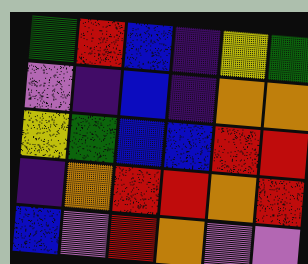[["green", "red", "blue", "indigo", "yellow", "green"], ["violet", "indigo", "blue", "indigo", "orange", "orange"], ["yellow", "green", "blue", "blue", "red", "red"], ["indigo", "orange", "red", "red", "orange", "red"], ["blue", "violet", "red", "orange", "violet", "violet"]]